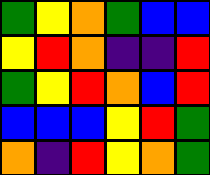[["green", "yellow", "orange", "green", "blue", "blue"], ["yellow", "red", "orange", "indigo", "indigo", "red"], ["green", "yellow", "red", "orange", "blue", "red"], ["blue", "blue", "blue", "yellow", "red", "green"], ["orange", "indigo", "red", "yellow", "orange", "green"]]